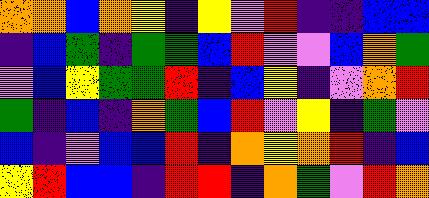[["orange", "orange", "blue", "orange", "yellow", "indigo", "yellow", "violet", "red", "indigo", "indigo", "blue", "blue"], ["indigo", "blue", "green", "indigo", "green", "green", "blue", "red", "violet", "violet", "blue", "orange", "green"], ["violet", "blue", "yellow", "green", "green", "red", "indigo", "blue", "yellow", "indigo", "violet", "orange", "red"], ["green", "indigo", "blue", "indigo", "orange", "green", "blue", "red", "violet", "yellow", "indigo", "green", "violet"], ["blue", "indigo", "violet", "blue", "blue", "red", "indigo", "orange", "yellow", "orange", "red", "indigo", "blue"], ["yellow", "red", "blue", "blue", "indigo", "red", "red", "indigo", "orange", "green", "violet", "red", "orange"]]